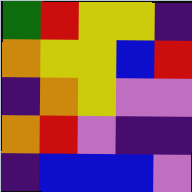[["green", "red", "yellow", "yellow", "indigo"], ["orange", "yellow", "yellow", "blue", "red"], ["indigo", "orange", "yellow", "violet", "violet"], ["orange", "red", "violet", "indigo", "indigo"], ["indigo", "blue", "blue", "blue", "violet"]]